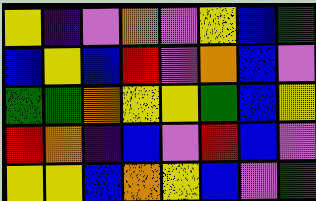[["yellow", "indigo", "violet", "orange", "violet", "yellow", "blue", "green"], ["blue", "yellow", "blue", "red", "violet", "orange", "blue", "violet"], ["green", "green", "orange", "yellow", "yellow", "green", "blue", "yellow"], ["red", "orange", "indigo", "blue", "violet", "red", "blue", "violet"], ["yellow", "yellow", "blue", "orange", "yellow", "blue", "violet", "green"]]